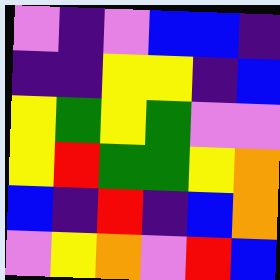[["violet", "indigo", "violet", "blue", "blue", "indigo"], ["indigo", "indigo", "yellow", "yellow", "indigo", "blue"], ["yellow", "green", "yellow", "green", "violet", "violet"], ["yellow", "red", "green", "green", "yellow", "orange"], ["blue", "indigo", "red", "indigo", "blue", "orange"], ["violet", "yellow", "orange", "violet", "red", "blue"]]